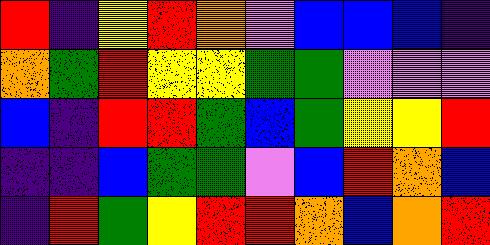[["red", "indigo", "yellow", "red", "orange", "violet", "blue", "blue", "blue", "indigo"], ["orange", "green", "red", "yellow", "yellow", "green", "green", "violet", "violet", "violet"], ["blue", "indigo", "red", "red", "green", "blue", "green", "yellow", "yellow", "red"], ["indigo", "indigo", "blue", "green", "green", "violet", "blue", "red", "orange", "blue"], ["indigo", "red", "green", "yellow", "red", "red", "orange", "blue", "orange", "red"]]